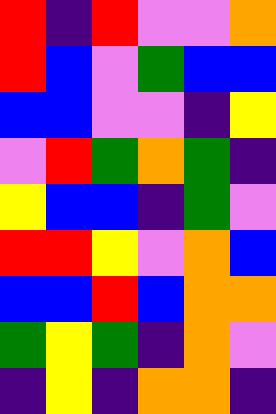[["red", "indigo", "red", "violet", "violet", "orange"], ["red", "blue", "violet", "green", "blue", "blue"], ["blue", "blue", "violet", "violet", "indigo", "yellow"], ["violet", "red", "green", "orange", "green", "indigo"], ["yellow", "blue", "blue", "indigo", "green", "violet"], ["red", "red", "yellow", "violet", "orange", "blue"], ["blue", "blue", "red", "blue", "orange", "orange"], ["green", "yellow", "green", "indigo", "orange", "violet"], ["indigo", "yellow", "indigo", "orange", "orange", "indigo"]]